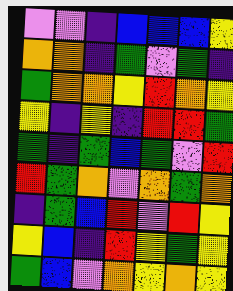[["violet", "violet", "indigo", "blue", "blue", "blue", "yellow"], ["orange", "orange", "indigo", "green", "violet", "green", "indigo"], ["green", "orange", "orange", "yellow", "red", "orange", "yellow"], ["yellow", "indigo", "yellow", "indigo", "red", "red", "green"], ["green", "indigo", "green", "blue", "green", "violet", "red"], ["red", "green", "orange", "violet", "orange", "green", "orange"], ["indigo", "green", "blue", "red", "violet", "red", "yellow"], ["yellow", "blue", "indigo", "red", "yellow", "green", "yellow"], ["green", "blue", "violet", "orange", "yellow", "orange", "yellow"]]